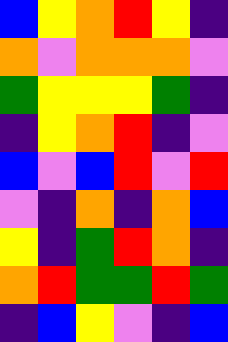[["blue", "yellow", "orange", "red", "yellow", "indigo"], ["orange", "violet", "orange", "orange", "orange", "violet"], ["green", "yellow", "yellow", "yellow", "green", "indigo"], ["indigo", "yellow", "orange", "red", "indigo", "violet"], ["blue", "violet", "blue", "red", "violet", "red"], ["violet", "indigo", "orange", "indigo", "orange", "blue"], ["yellow", "indigo", "green", "red", "orange", "indigo"], ["orange", "red", "green", "green", "red", "green"], ["indigo", "blue", "yellow", "violet", "indigo", "blue"]]